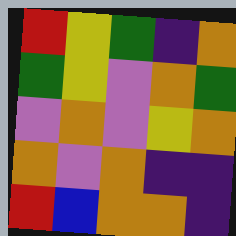[["red", "yellow", "green", "indigo", "orange"], ["green", "yellow", "violet", "orange", "green"], ["violet", "orange", "violet", "yellow", "orange"], ["orange", "violet", "orange", "indigo", "indigo"], ["red", "blue", "orange", "orange", "indigo"]]